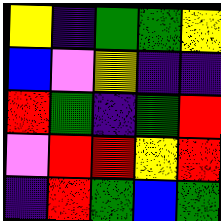[["yellow", "indigo", "green", "green", "yellow"], ["blue", "violet", "yellow", "indigo", "indigo"], ["red", "green", "indigo", "green", "red"], ["violet", "red", "red", "yellow", "red"], ["indigo", "red", "green", "blue", "green"]]